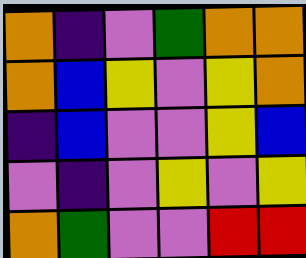[["orange", "indigo", "violet", "green", "orange", "orange"], ["orange", "blue", "yellow", "violet", "yellow", "orange"], ["indigo", "blue", "violet", "violet", "yellow", "blue"], ["violet", "indigo", "violet", "yellow", "violet", "yellow"], ["orange", "green", "violet", "violet", "red", "red"]]